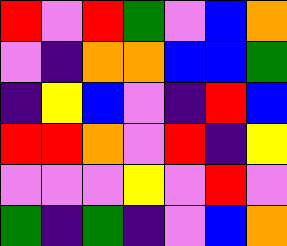[["red", "violet", "red", "green", "violet", "blue", "orange"], ["violet", "indigo", "orange", "orange", "blue", "blue", "green"], ["indigo", "yellow", "blue", "violet", "indigo", "red", "blue"], ["red", "red", "orange", "violet", "red", "indigo", "yellow"], ["violet", "violet", "violet", "yellow", "violet", "red", "violet"], ["green", "indigo", "green", "indigo", "violet", "blue", "orange"]]